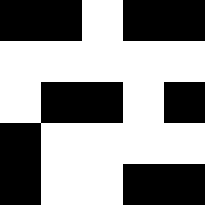[["black", "black", "white", "black", "black"], ["white", "white", "white", "white", "white"], ["white", "black", "black", "white", "black"], ["black", "white", "white", "white", "white"], ["black", "white", "white", "black", "black"]]